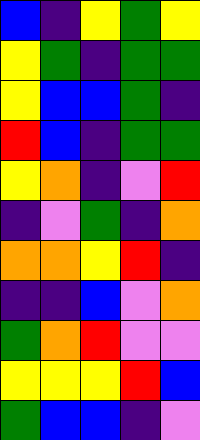[["blue", "indigo", "yellow", "green", "yellow"], ["yellow", "green", "indigo", "green", "green"], ["yellow", "blue", "blue", "green", "indigo"], ["red", "blue", "indigo", "green", "green"], ["yellow", "orange", "indigo", "violet", "red"], ["indigo", "violet", "green", "indigo", "orange"], ["orange", "orange", "yellow", "red", "indigo"], ["indigo", "indigo", "blue", "violet", "orange"], ["green", "orange", "red", "violet", "violet"], ["yellow", "yellow", "yellow", "red", "blue"], ["green", "blue", "blue", "indigo", "violet"]]